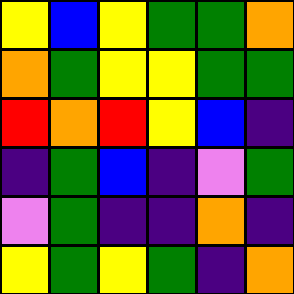[["yellow", "blue", "yellow", "green", "green", "orange"], ["orange", "green", "yellow", "yellow", "green", "green"], ["red", "orange", "red", "yellow", "blue", "indigo"], ["indigo", "green", "blue", "indigo", "violet", "green"], ["violet", "green", "indigo", "indigo", "orange", "indigo"], ["yellow", "green", "yellow", "green", "indigo", "orange"]]